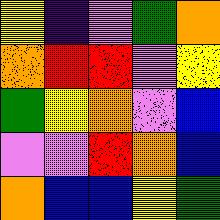[["yellow", "indigo", "violet", "green", "orange"], ["orange", "red", "red", "violet", "yellow"], ["green", "yellow", "orange", "violet", "blue"], ["violet", "violet", "red", "orange", "blue"], ["orange", "blue", "blue", "yellow", "green"]]